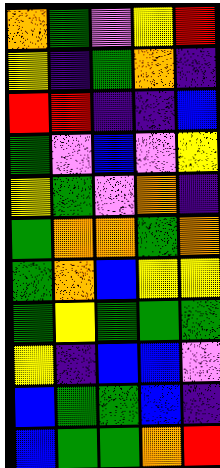[["orange", "green", "violet", "yellow", "red"], ["yellow", "indigo", "green", "orange", "indigo"], ["red", "red", "indigo", "indigo", "blue"], ["green", "violet", "blue", "violet", "yellow"], ["yellow", "green", "violet", "orange", "indigo"], ["green", "orange", "orange", "green", "orange"], ["green", "orange", "blue", "yellow", "yellow"], ["green", "yellow", "green", "green", "green"], ["yellow", "indigo", "blue", "blue", "violet"], ["blue", "green", "green", "blue", "indigo"], ["blue", "green", "green", "orange", "red"]]